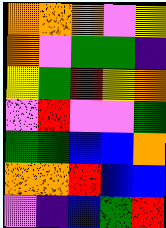[["orange", "orange", "orange", "violet", "yellow"], ["orange", "violet", "green", "green", "indigo"], ["yellow", "green", "red", "yellow", "orange"], ["violet", "red", "violet", "violet", "green"], ["green", "green", "blue", "blue", "orange"], ["orange", "orange", "red", "blue", "blue"], ["violet", "indigo", "blue", "green", "red"]]